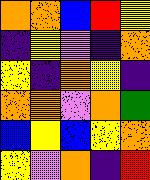[["orange", "orange", "blue", "red", "yellow"], ["indigo", "yellow", "violet", "indigo", "orange"], ["yellow", "indigo", "orange", "yellow", "indigo"], ["orange", "orange", "violet", "orange", "green"], ["blue", "yellow", "blue", "yellow", "orange"], ["yellow", "violet", "orange", "indigo", "red"]]